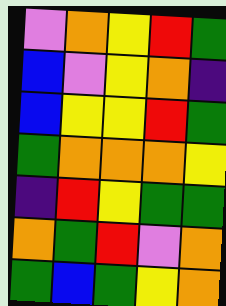[["violet", "orange", "yellow", "red", "green"], ["blue", "violet", "yellow", "orange", "indigo"], ["blue", "yellow", "yellow", "red", "green"], ["green", "orange", "orange", "orange", "yellow"], ["indigo", "red", "yellow", "green", "green"], ["orange", "green", "red", "violet", "orange"], ["green", "blue", "green", "yellow", "orange"]]